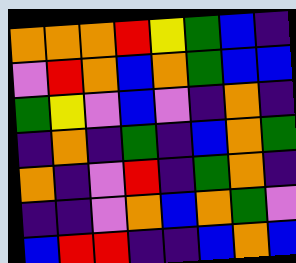[["orange", "orange", "orange", "red", "yellow", "green", "blue", "indigo"], ["violet", "red", "orange", "blue", "orange", "green", "blue", "blue"], ["green", "yellow", "violet", "blue", "violet", "indigo", "orange", "indigo"], ["indigo", "orange", "indigo", "green", "indigo", "blue", "orange", "green"], ["orange", "indigo", "violet", "red", "indigo", "green", "orange", "indigo"], ["indigo", "indigo", "violet", "orange", "blue", "orange", "green", "violet"], ["blue", "red", "red", "indigo", "indigo", "blue", "orange", "blue"]]